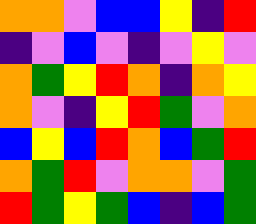[["orange", "orange", "violet", "blue", "blue", "yellow", "indigo", "red"], ["indigo", "violet", "blue", "violet", "indigo", "violet", "yellow", "violet"], ["orange", "green", "yellow", "red", "orange", "indigo", "orange", "yellow"], ["orange", "violet", "indigo", "yellow", "red", "green", "violet", "orange"], ["blue", "yellow", "blue", "red", "orange", "blue", "green", "red"], ["orange", "green", "red", "violet", "orange", "orange", "violet", "green"], ["red", "green", "yellow", "green", "blue", "indigo", "blue", "green"]]